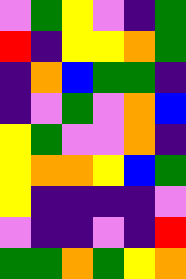[["violet", "green", "yellow", "violet", "indigo", "green"], ["red", "indigo", "yellow", "yellow", "orange", "green"], ["indigo", "orange", "blue", "green", "green", "indigo"], ["indigo", "violet", "green", "violet", "orange", "blue"], ["yellow", "green", "violet", "violet", "orange", "indigo"], ["yellow", "orange", "orange", "yellow", "blue", "green"], ["yellow", "indigo", "indigo", "indigo", "indigo", "violet"], ["violet", "indigo", "indigo", "violet", "indigo", "red"], ["green", "green", "orange", "green", "yellow", "orange"]]